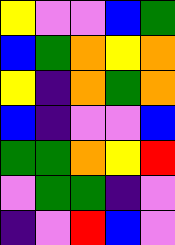[["yellow", "violet", "violet", "blue", "green"], ["blue", "green", "orange", "yellow", "orange"], ["yellow", "indigo", "orange", "green", "orange"], ["blue", "indigo", "violet", "violet", "blue"], ["green", "green", "orange", "yellow", "red"], ["violet", "green", "green", "indigo", "violet"], ["indigo", "violet", "red", "blue", "violet"]]